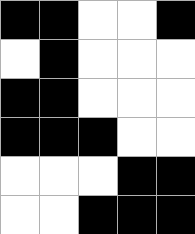[["black", "black", "white", "white", "black"], ["white", "black", "white", "white", "white"], ["black", "black", "white", "white", "white"], ["black", "black", "black", "white", "white"], ["white", "white", "white", "black", "black"], ["white", "white", "black", "black", "black"]]